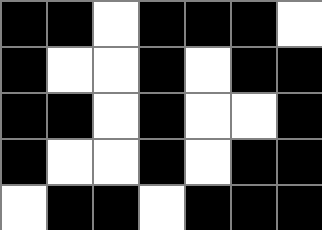[["black", "black", "white", "black", "black", "black", "white"], ["black", "white", "white", "black", "white", "black", "black"], ["black", "black", "white", "black", "white", "white", "black"], ["black", "white", "white", "black", "white", "black", "black"], ["white", "black", "black", "white", "black", "black", "black"]]